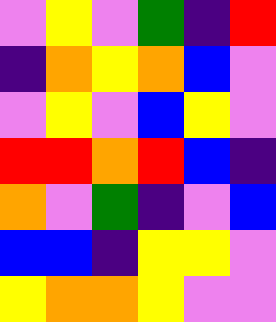[["violet", "yellow", "violet", "green", "indigo", "red"], ["indigo", "orange", "yellow", "orange", "blue", "violet"], ["violet", "yellow", "violet", "blue", "yellow", "violet"], ["red", "red", "orange", "red", "blue", "indigo"], ["orange", "violet", "green", "indigo", "violet", "blue"], ["blue", "blue", "indigo", "yellow", "yellow", "violet"], ["yellow", "orange", "orange", "yellow", "violet", "violet"]]